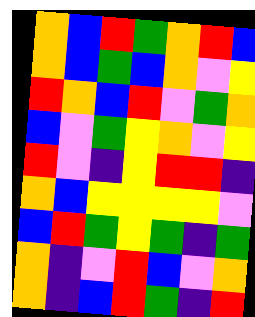[["orange", "blue", "red", "green", "orange", "red", "blue"], ["orange", "blue", "green", "blue", "orange", "violet", "yellow"], ["red", "orange", "blue", "red", "violet", "green", "orange"], ["blue", "violet", "green", "yellow", "orange", "violet", "yellow"], ["red", "violet", "indigo", "yellow", "red", "red", "indigo"], ["orange", "blue", "yellow", "yellow", "yellow", "yellow", "violet"], ["blue", "red", "green", "yellow", "green", "indigo", "green"], ["orange", "indigo", "violet", "red", "blue", "violet", "orange"], ["orange", "indigo", "blue", "red", "green", "indigo", "red"]]